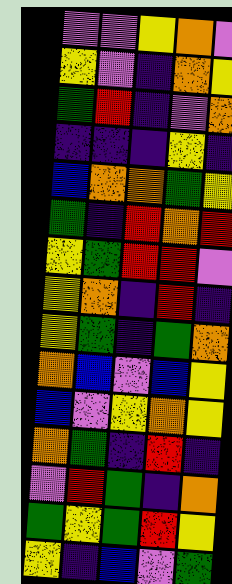[["violet", "violet", "yellow", "orange", "violet"], ["yellow", "violet", "indigo", "orange", "yellow"], ["green", "red", "indigo", "violet", "orange"], ["indigo", "indigo", "indigo", "yellow", "indigo"], ["blue", "orange", "orange", "green", "yellow"], ["green", "indigo", "red", "orange", "red"], ["yellow", "green", "red", "red", "violet"], ["yellow", "orange", "indigo", "red", "indigo"], ["yellow", "green", "indigo", "green", "orange"], ["orange", "blue", "violet", "blue", "yellow"], ["blue", "violet", "yellow", "orange", "yellow"], ["orange", "green", "indigo", "red", "indigo"], ["violet", "red", "green", "indigo", "orange"], ["green", "yellow", "green", "red", "yellow"], ["yellow", "indigo", "blue", "violet", "green"]]